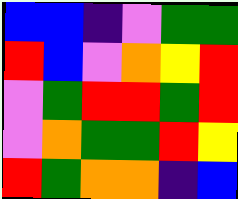[["blue", "blue", "indigo", "violet", "green", "green"], ["red", "blue", "violet", "orange", "yellow", "red"], ["violet", "green", "red", "red", "green", "red"], ["violet", "orange", "green", "green", "red", "yellow"], ["red", "green", "orange", "orange", "indigo", "blue"]]